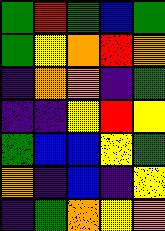[["green", "red", "green", "blue", "green"], ["green", "yellow", "orange", "red", "orange"], ["indigo", "orange", "orange", "indigo", "green"], ["indigo", "indigo", "yellow", "red", "yellow"], ["green", "blue", "blue", "yellow", "green"], ["orange", "indigo", "blue", "indigo", "yellow"], ["indigo", "green", "orange", "yellow", "orange"]]